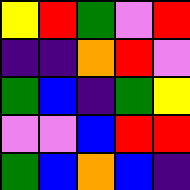[["yellow", "red", "green", "violet", "red"], ["indigo", "indigo", "orange", "red", "violet"], ["green", "blue", "indigo", "green", "yellow"], ["violet", "violet", "blue", "red", "red"], ["green", "blue", "orange", "blue", "indigo"]]